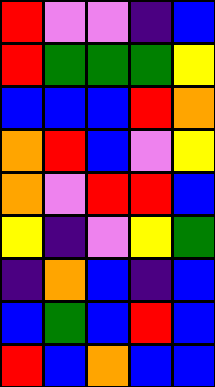[["red", "violet", "violet", "indigo", "blue"], ["red", "green", "green", "green", "yellow"], ["blue", "blue", "blue", "red", "orange"], ["orange", "red", "blue", "violet", "yellow"], ["orange", "violet", "red", "red", "blue"], ["yellow", "indigo", "violet", "yellow", "green"], ["indigo", "orange", "blue", "indigo", "blue"], ["blue", "green", "blue", "red", "blue"], ["red", "blue", "orange", "blue", "blue"]]